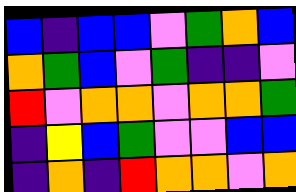[["blue", "indigo", "blue", "blue", "violet", "green", "orange", "blue"], ["orange", "green", "blue", "violet", "green", "indigo", "indigo", "violet"], ["red", "violet", "orange", "orange", "violet", "orange", "orange", "green"], ["indigo", "yellow", "blue", "green", "violet", "violet", "blue", "blue"], ["indigo", "orange", "indigo", "red", "orange", "orange", "violet", "orange"]]